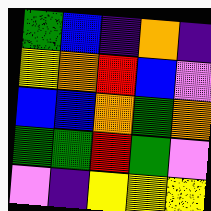[["green", "blue", "indigo", "orange", "indigo"], ["yellow", "orange", "red", "blue", "violet"], ["blue", "blue", "orange", "green", "orange"], ["green", "green", "red", "green", "violet"], ["violet", "indigo", "yellow", "yellow", "yellow"]]